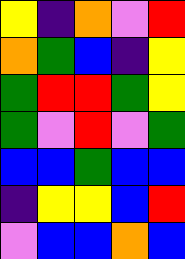[["yellow", "indigo", "orange", "violet", "red"], ["orange", "green", "blue", "indigo", "yellow"], ["green", "red", "red", "green", "yellow"], ["green", "violet", "red", "violet", "green"], ["blue", "blue", "green", "blue", "blue"], ["indigo", "yellow", "yellow", "blue", "red"], ["violet", "blue", "blue", "orange", "blue"]]